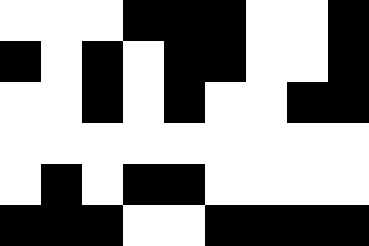[["white", "white", "white", "black", "black", "black", "white", "white", "black"], ["black", "white", "black", "white", "black", "black", "white", "white", "black"], ["white", "white", "black", "white", "black", "white", "white", "black", "black"], ["white", "white", "white", "white", "white", "white", "white", "white", "white"], ["white", "black", "white", "black", "black", "white", "white", "white", "white"], ["black", "black", "black", "white", "white", "black", "black", "black", "black"]]